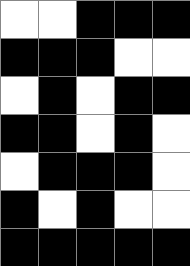[["white", "white", "black", "black", "black"], ["black", "black", "black", "white", "white"], ["white", "black", "white", "black", "black"], ["black", "black", "white", "black", "white"], ["white", "black", "black", "black", "white"], ["black", "white", "black", "white", "white"], ["black", "black", "black", "black", "black"]]